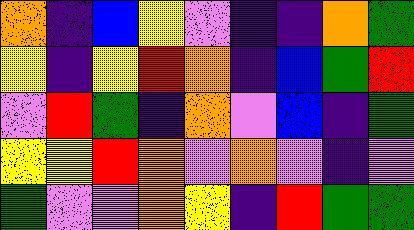[["orange", "indigo", "blue", "yellow", "violet", "indigo", "indigo", "orange", "green"], ["yellow", "indigo", "yellow", "red", "orange", "indigo", "blue", "green", "red"], ["violet", "red", "green", "indigo", "orange", "violet", "blue", "indigo", "green"], ["yellow", "yellow", "red", "orange", "violet", "orange", "violet", "indigo", "violet"], ["green", "violet", "violet", "orange", "yellow", "indigo", "red", "green", "green"]]